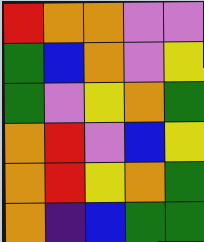[["red", "orange", "orange", "violet", "violet"], ["green", "blue", "orange", "violet", "yellow"], ["green", "violet", "yellow", "orange", "green"], ["orange", "red", "violet", "blue", "yellow"], ["orange", "red", "yellow", "orange", "green"], ["orange", "indigo", "blue", "green", "green"]]